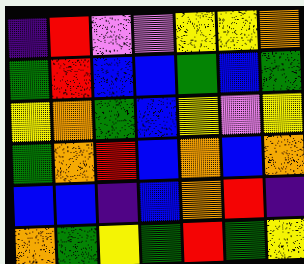[["indigo", "red", "violet", "violet", "yellow", "yellow", "orange"], ["green", "red", "blue", "blue", "green", "blue", "green"], ["yellow", "orange", "green", "blue", "yellow", "violet", "yellow"], ["green", "orange", "red", "blue", "orange", "blue", "orange"], ["blue", "blue", "indigo", "blue", "orange", "red", "indigo"], ["orange", "green", "yellow", "green", "red", "green", "yellow"]]